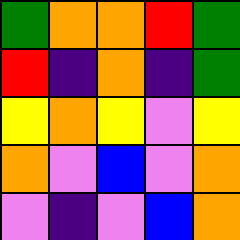[["green", "orange", "orange", "red", "green"], ["red", "indigo", "orange", "indigo", "green"], ["yellow", "orange", "yellow", "violet", "yellow"], ["orange", "violet", "blue", "violet", "orange"], ["violet", "indigo", "violet", "blue", "orange"]]